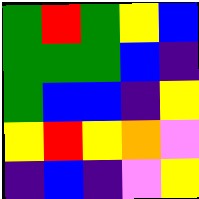[["green", "red", "green", "yellow", "blue"], ["green", "green", "green", "blue", "indigo"], ["green", "blue", "blue", "indigo", "yellow"], ["yellow", "red", "yellow", "orange", "violet"], ["indigo", "blue", "indigo", "violet", "yellow"]]